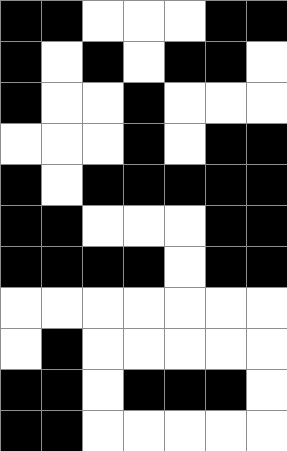[["black", "black", "white", "white", "white", "black", "black"], ["black", "white", "black", "white", "black", "black", "white"], ["black", "white", "white", "black", "white", "white", "white"], ["white", "white", "white", "black", "white", "black", "black"], ["black", "white", "black", "black", "black", "black", "black"], ["black", "black", "white", "white", "white", "black", "black"], ["black", "black", "black", "black", "white", "black", "black"], ["white", "white", "white", "white", "white", "white", "white"], ["white", "black", "white", "white", "white", "white", "white"], ["black", "black", "white", "black", "black", "black", "white"], ["black", "black", "white", "white", "white", "white", "white"]]